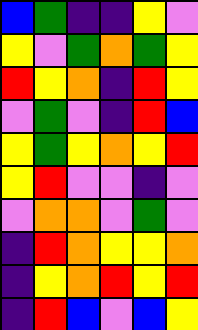[["blue", "green", "indigo", "indigo", "yellow", "violet"], ["yellow", "violet", "green", "orange", "green", "yellow"], ["red", "yellow", "orange", "indigo", "red", "yellow"], ["violet", "green", "violet", "indigo", "red", "blue"], ["yellow", "green", "yellow", "orange", "yellow", "red"], ["yellow", "red", "violet", "violet", "indigo", "violet"], ["violet", "orange", "orange", "violet", "green", "violet"], ["indigo", "red", "orange", "yellow", "yellow", "orange"], ["indigo", "yellow", "orange", "red", "yellow", "red"], ["indigo", "red", "blue", "violet", "blue", "yellow"]]